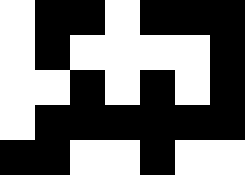[["white", "black", "black", "white", "black", "black", "black"], ["white", "black", "white", "white", "white", "white", "black"], ["white", "white", "black", "white", "black", "white", "black"], ["white", "black", "black", "black", "black", "black", "black"], ["black", "black", "white", "white", "black", "white", "white"]]